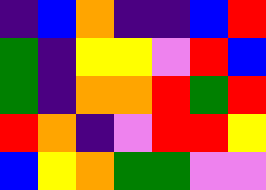[["indigo", "blue", "orange", "indigo", "indigo", "blue", "red"], ["green", "indigo", "yellow", "yellow", "violet", "red", "blue"], ["green", "indigo", "orange", "orange", "red", "green", "red"], ["red", "orange", "indigo", "violet", "red", "red", "yellow"], ["blue", "yellow", "orange", "green", "green", "violet", "violet"]]